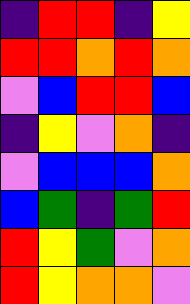[["indigo", "red", "red", "indigo", "yellow"], ["red", "red", "orange", "red", "orange"], ["violet", "blue", "red", "red", "blue"], ["indigo", "yellow", "violet", "orange", "indigo"], ["violet", "blue", "blue", "blue", "orange"], ["blue", "green", "indigo", "green", "red"], ["red", "yellow", "green", "violet", "orange"], ["red", "yellow", "orange", "orange", "violet"]]